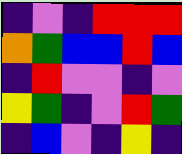[["indigo", "violet", "indigo", "red", "red", "red"], ["orange", "green", "blue", "blue", "red", "blue"], ["indigo", "red", "violet", "violet", "indigo", "violet"], ["yellow", "green", "indigo", "violet", "red", "green"], ["indigo", "blue", "violet", "indigo", "yellow", "indigo"]]